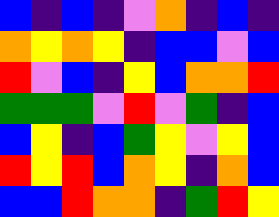[["blue", "indigo", "blue", "indigo", "violet", "orange", "indigo", "blue", "indigo"], ["orange", "yellow", "orange", "yellow", "indigo", "blue", "blue", "violet", "blue"], ["red", "violet", "blue", "indigo", "yellow", "blue", "orange", "orange", "red"], ["green", "green", "green", "violet", "red", "violet", "green", "indigo", "blue"], ["blue", "yellow", "indigo", "blue", "green", "yellow", "violet", "yellow", "blue"], ["red", "yellow", "red", "blue", "orange", "yellow", "indigo", "orange", "blue"], ["blue", "blue", "red", "orange", "orange", "indigo", "green", "red", "yellow"]]